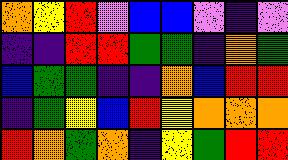[["orange", "yellow", "red", "violet", "blue", "blue", "violet", "indigo", "violet"], ["indigo", "indigo", "red", "red", "green", "green", "indigo", "orange", "green"], ["blue", "green", "green", "indigo", "indigo", "orange", "blue", "red", "red"], ["indigo", "green", "yellow", "blue", "red", "yellow", "orange", "orange", "orange"], ["red", "orange", "green", "orange", "indigo", "yellow", "green", "red", "red"]]